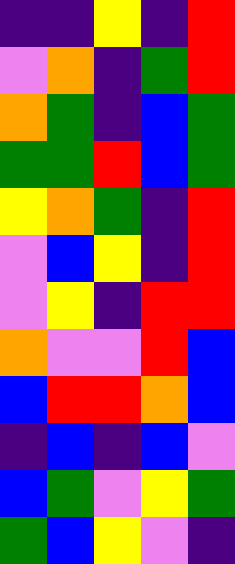[["indigo", "indigo", "yellow", "indigo", "red"], ["violet", "orange", "indigo", "green", "red"], ["orange", "green", "indigo", "blue", "green"], ["green", "green", "red", "blue", "green"], ["yellow", "orange", "green", "indigo", "red"], ["violet", "blue", "yellow", "indigo", "red"], ["violet", "yellow", "indigo", "red", "red"], ["orange", "violet", "violet", "red", "blue"], ["blue", "red", "red", "orange", "blue"], ["indigo", "blue", "indigo", "blue", "violet"], ["blue", "green", "violet", "yellow", "green"], ["green", "blue", "yellow", "violet", "indigo"]]